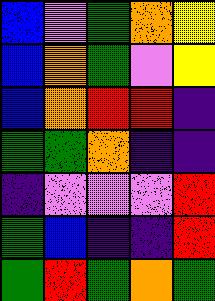[["blue", "violet", "green", "orange", "yellow"], ["blue", "orange", "green", "violet", "yellow"], ["blue", "orange", "red", "red", "indigo"], ["green", "green", "orange", "indigo", "indigo"], ["indigo", "violet", "violet", "violet", "red"], ["green", "blue", "indigo", "indigo", "red"], ["green", "red", "green", "orange", "green"]]